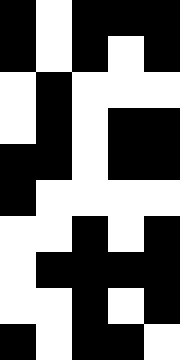[["black", "white", "black", "black", "black"], ["black", "white", "black", "white", "black"], ["white", "black", "white", "white", "white"], ["white", "black", "white", "black", "black"], ["black", "black", "white", "black", "black"], ["black", "white", "white", "white", "white"], ["white", "white", "black", "white", "black"], ["white", "black", "black", "black", "black"], ["white", "white", "black", "white", "black"], ["black", "white", "black", "black", "white"]]